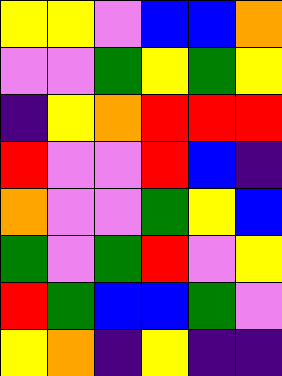[["yellow", "yellow", "violet", "blue", "blue", "orange"], ["violet", "violet", "green", "yellow", "green", "yellow"], ["indigo", "yellow", "orange", "red", "red", "red"], ["red", "violet", "violet", "red", "blue", "indigo"], ["orange", "violet", "violet", "green", "yellow", "blue"], ["green", "violet", "green", "red", "violet", "yellow"], ["red", "green", "blue", "blue", "green", "violet"], ["yellow", "orange", "indigo", "yellow", "indigo", "indigo"]]